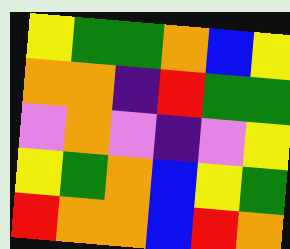[["yellow", "green", "green", "orange", "blue", "yellow"], ["orange", "orange", "indigo", "red", "green", "green"], ["violet", "orange", "violet", "indigo", "violet", "yellow"], ["yellow", "green", "orange", "blue", "yellow", "green"], ["red", "orange", "orange", "blue", "red", "orange"]]